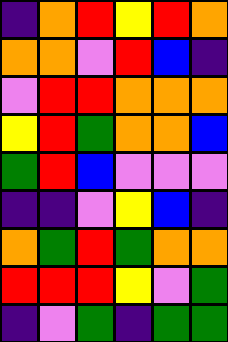[["indigo", "orange", "red", "yellow", "red", "orange"], ["orange", "orange", "violet", "red", "blue", "indigo"], ["violet", "red", "red", "orange", "orange", "orange"], ["yellow", "red", "green", "orange", "orange", "blue"], ["green", "red", "blue", "violet", "violet", "violet"], ["indigo", "indigo", "violet", "yellow", "blue", "indigo"], ["orange", "green", "red", "green", "orange", "orange"], ["red", "red", "red", "yellow", "violet", "green"], ["indigo", "violet", "green", "indigo", "green", "green"]]